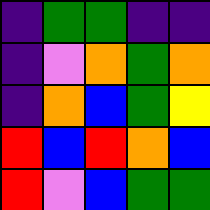[["indigo", "green", "green", "indigo", "indigo"], ["indigo", "violet", "orange", "green", "orange"], ["indigo", "orange", "blue", "green", "yellow"], ["red", "blue", "red", "orange", "blue"], ["red", "violet", "blue", "green", "green"]]